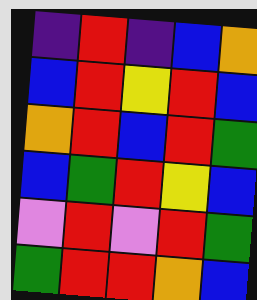[["indigo", "red", "indigo", "blue", "orange"], ["blue", "red", "yellow", "red", "blue"], ["orange", "red", "blue", "red", "green"], ["blue", "green", "red", "yellow", "blue"], ["violet", "red", "violet", "red", "green"], ["green", "red", "red", "orange", "blue"]]